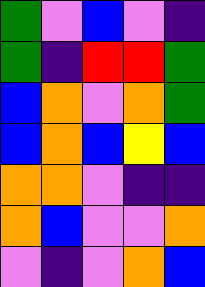[["green", "violet", "blue", "violet", "indigo"], ["green", "indigo", "red", "red", "green"], ["blue", "orange", "violet", "orange", "green"], ["blue", "orange", "blue", "yellow", "blue"], ["orange", "orange", "violet", "indigo", "indigo"], ["orange", "blue", "violet", "violet", "orange"], ["violet", "indigo", "violet", "orange", "blue"]]